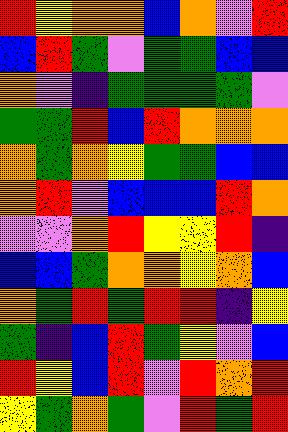[["red", "yellow", "orange", "orange", "blue", "orange", "violet", "red"], ["blue", "red", "green", "violet", "green", "green", "blue", "blue"], ["orange", "violet", "indigo", "green", "green", "green", "green", "violet"], ["green", "green", "red", "blue", "red", "orange", "orange", "orange"], ["orange", "green", "orange", "yellow", "green", "green", "blue", "blue"], ["orange", "red", "violet", "blue", "blue", "blue", "red", "orange"], ["violet", "violet", "orange", "red", "yellow", "yellow", "red", "indigo"], ["blue", "blue", "green", "orange", "orange", "yellow", "orange", "blue"], ["orange", "green", "red", "green", "red", "red", "indigo", "yellow"], ["green", "indigo", "blue", "red", "green", "yellow", "violet", "blue"], ["red", "yellow", "blue", "red", "violet", "red", "orange", "red"], ["yellow", "green", "orange", "green", "violet", "red", "green", "red"]]